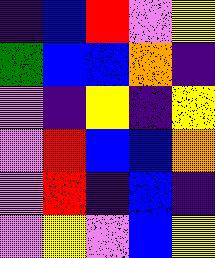[["indigo", "blue", "red", "violet", "yellow"], ["green", "blue", "blue", "orange", "indigo"], ["violet", "indigo", "yellow", "indigo", "yellow"], ["violet", "red", "blue", "blue", "orange"], ["violet", "red", "indigo", "blue", "indigo"], ["violet", "yellow", "violet", "blue", "yellow"]]